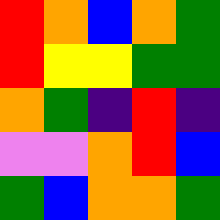[["red", "orange", "blue", "orange", "green"], ["red", "yellow", "yellow", "green", "green"], ["orange", "green", "indigo", "red", "indigo"], ["violet", "violet", "orange", "red", "blue"], ["green", "blue", "orange", "orange", "green"]]